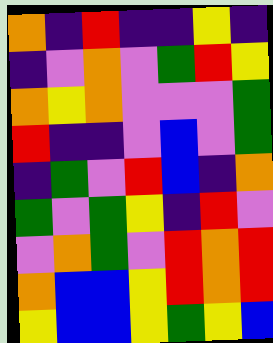[["orange", "indigo", "red", "indigo", "indigo", "yellow", "indigo"], ["indigo", "violet", "orange", "violet", "green", "red", "yellow"], ["orange", "yellow", "orange", "violet", "violet", "violet", "green"], ["red", "indigo", "indigo", "violet", "blue", "violet", "green"], ["indigo", "green", "violet", "red", "blue", "indigo", "orange"], ["green", "violet", "green", "yellow", "indigo", "red", "violet"], ["violet", "orange", "green", "violet", "red", "orange", "red"], ["orange", "blue", "blue", "yellow", "red", "orange", "red"], ["yellow", "blue", "blue", "yellow", "green", "yellow", "blue"]]